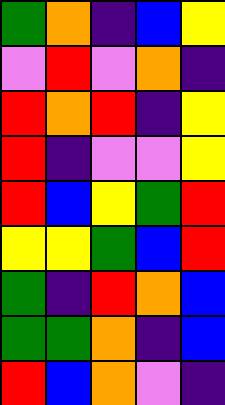[["green", "orange", "indigo", "blue", "yellow"], ["violet", "red", "violet", "orange", "indigo"], ["red", "orange", "red", "indigo", "yellow"], ["red", "indigo", "violet", "violet", "yellow"], ["red", "blue", "yellow", "green", "red"], ["yellow", "yellow", "green", "blue", "red"], ["green", "indigo", "red", "orange", "blue"], ["green", "green", "orange", "indigo", "blue"], ["red", "blue", "orange", "violet", "indigo"]]